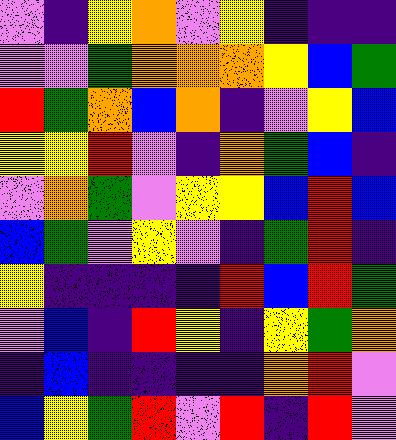[["violet", "indigo", "yellow", "orange", "violet", "yellow", "indigo", "indigo", "indigo"], ["violet", "violet", "green", "orange", "orange", "orange", "yellow", "blue", "green"], ["red", "green", "orange", "blue", "orange", "indigo", "violet", "yellow", "blue"], ["yellow", "yellow", "red", "violet", "indigo", "orange", "green", "blue", "indigo"], ["violet", "orange", "green", "violet", "yellow", "yellow", "blue", "red", "blue"], ["blue", "green", "violet", "yellow", "violet", "indigo", "green", "red", "indigo"], ["yellow", "indigo", "indigo", "indigo", "indigo", "red", "blue", "red", "green"], ["violet", "blue", "indigo", "red", "yellow", "indigo", "yellow", "green", "orange"], ["indigo", "blue", "indigo", "indigo", "indigo", "indigo", "orange", "red", "violet"], ["blue", "yellow", "green", "red", "violet", "red", "indigo", "red", "violet"]]